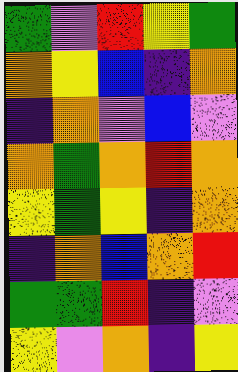[["green", "violet", "red", "yellow", "green"], ["orange", "yellow", "blue", "indigo", "orange"], ["indigo", "orange", "violet", "blue", "violet"], ["orange", "green", "orange", "red", "orange"], ["yellow", "green", "yellow", "indigo", "orange"], ["indigo", "orange", "blue", "orange", "red"], ["green", "green", "red", "indigo", "violet"], ["yellow", "violet", "orange", "indigo", "yellow"]]